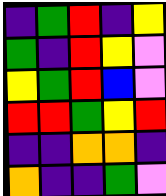[["indigo", "green", "red", "indigo", "yellow"], ["green", "indigo", "red", "yellow", "violet"], ["yellow", "green", "red", "blue", "violet"], ["red", "red", "green", "yellow", "red"], ["indigo", "indigo", "orange", "orange", "indigo"], ["orange", "indigo", "indigo", "green", "violet"]]